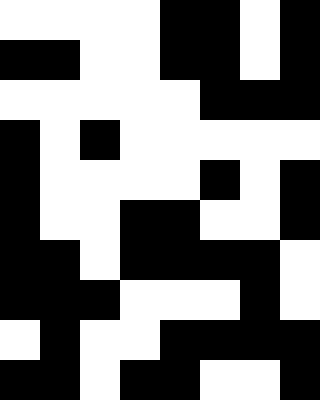[["white", "white", "white", "white", "black", "black", "white", "black"], ["black", "black", "white", "white", "black", "black", "white", "black"], ["white", "white", "white", "white", "white", "black", "black", "black"], ["black", "white", "black", "white", "white", "white", "white", "white"], ["black", "white", "white", "white", "white", "black", "white", "black"], ["black", "white", "white", "black", "black", "white", "white", "black"], ["black", "black", "white", "black", "black", "black", "black", "white"], ["black", "black", "black", "white", "white", "white", "black", "white"], ["white", "black", "white", "white", "black", "black", "black", "black"], ["black", "black", "white", "black", "black", "white", "white", "black"]]